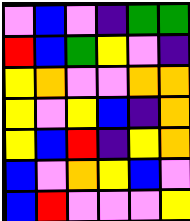[["violet", "blue", "violet", "indigo", "green", "green"], ["red", "blue", "green", "yellow", "violet", "indigo"], ["yellow", "orange", "violet", "violet", "orange", "orange"], ["yellow", "violet", "yellow", "blue", "indigo", "orange"], ["yellow", "blue", "red", "indigo", "yellow", "orange"], ["blue", "violet", "orange", "yellow", "blue", "violet"], ["blue", "red", "violet", "violet", "violet", "yellow"]]